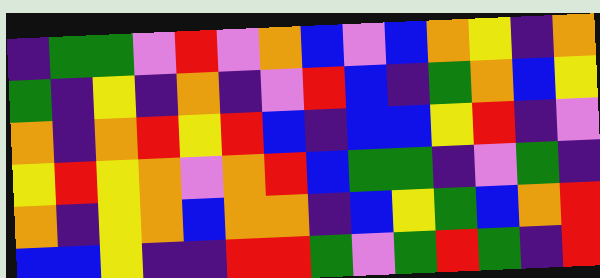[["indigo", "green", "green", "violet", "red", "violet", "orange", "blue", "violet", "blue", "orange", "yellow", "indigo", "orange"], ["green", "indigo", "yellow", "indigo", "orange", "indigo", "violet", "red", "blue", "indigo", "green", "orange", "blue", "yellow"], ["orange", "indigo", "orange", "red", "yellow", "red", "blue", "indigo", "blue", "blue", "yellow", "red", "indigo", "violet"], ["yellow", "red", "yellow", "orange", "violet", "orange", "red", "blue", "green", "green", "indigo", "violet", "green", "indigo"], ["orange", "indigo", "yellow", "orange", "blue", "orange", "orange", "indigo", "blue", "yellow", "green", "blue", "orange", "red"], ["blue", "blue", "yellow", "indigo", "indigo", "red", "red", "green", "violet", "green", "red", "green", "indigo", "red"]]